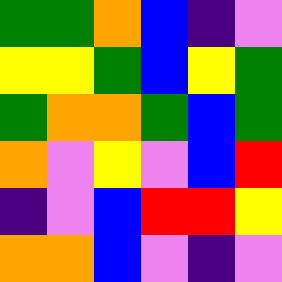[["green", "green", "orange", "blue", "indigo", "violet"], ["yellow", "yellow", "green", "blue", "yellow", "green"], ["green", "orange", "orange", "green", "blue", "green"], ["orange", "violet", "yellow", "violet", "blue", "red"], ["indigo", "violet", "blue", "red", "red", "yellow"], ["orange", "orange", "blue", "violet", "indigo", "violet"]]